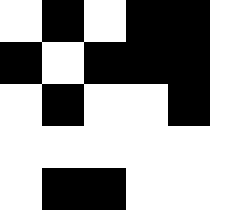[["white", "black", "white", "black", "black", "white"], ["black", "white", "black", "black", "black", "white"], ["white", "black", "white", "white", "black", "white"], ["white", "white", "white", "white", "white", "white"], ["white", "black", "black", "white", "white", "white"]]